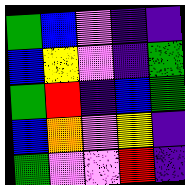[["green", "blue", "violet", "indigo", "indigo"], ["blue", "yellow", "violet", "indigo", "green"], ["green", "red", "indigo", "blue", "green"], ["blue", "orange", "violet", "yellow", "indigo"], ["green", "violet", "violet", "red", "indigo"]]